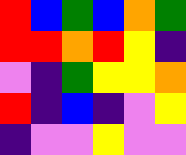[["red", "blue", "green", "blue", "orange", "green"], ["red", "red", "orange", "red", "yellow", "indigo"], ["violet", "indigo", "green", "yellow", "yellow", "orange"], ["red", "indigo", "blue", "indigo", "violet", "yellow"], ["indigo", "violet", "violet", "yellow", "violet", "violet"]]